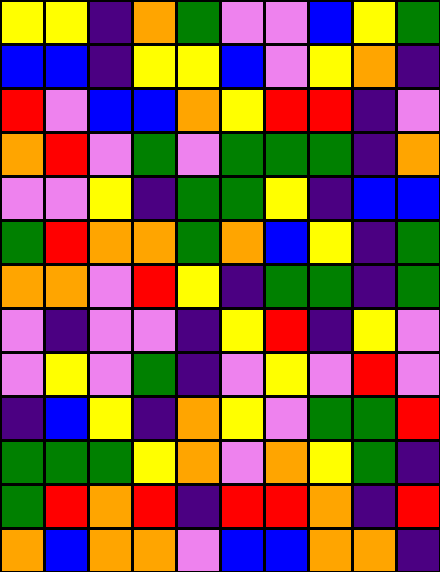[["yellow", "yellow", "indigo", "orange", "green", "violet", "violet", "blue", "yellow", "green"], ["blue", "blue", "indigo", "yellow", "yellow", "blue", "violet", "yellow", "orange", "indigo"], ["red", "violet", "blue", "blue", "orange", "yellow", "red", "red", "indigo", "violet"], ["orange", "red", "violet", "green", "violet", "green", "green", "green", "indigo", "orange"], ["violet", "violet", "yellow", "indigo", "green", "green", "yellow", "indigo", "blue", "blue"], ["green", "red", "orange", "orange", "green", "orange", "blue", "yellow", "indigo", "green"], ["orange", "orange", "violet", "red", "yellow", "indigo", "green", "green", "indigo", "green"], ["violet", "indigo", "violet", "violet", "indigo", "yellow", "red", "indigo", "yellow", "violet"], ["violet", "yellow", "violet", "green", "indigo", "violet", "yellow", "violet", "red", "violet"], ["indigo", "blue", "yellow", "indigo", "orange", "yellow", "violet", "green", "green", "red"], ["green", "green", "green", "yellow", "orange", "violet", "orange", "yellow", "green", "indigo"], ["green", "red", "orange", "red", "indigo", "red", "red", "orange", "indigo", "red"], ["orange", "blue", "orange", "orange", "violet", "blue", "blue", "orange", "orange", "indigo"]]